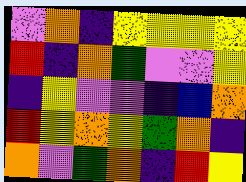[["violet", "orange", "indigo", "yellow", "yellow", "yellow", "yellow"], ["red", "indigo", "orange", "green", "violet", "violet", "yellow"], ["indigo", "yellow", "violet", "violet", "indigo", "blue", "orange"], ["red", "yellow", "orange", "yellow", "green", "orange", "indigo"], ["orange", "violet", "green", "orange", "indigo", "red", "yellow"]]